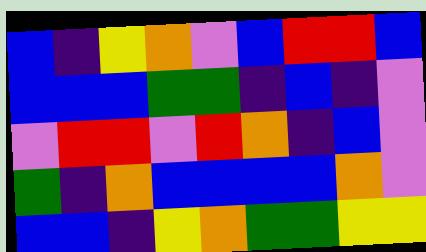[["blue", "indigo", "yellow", "orange", "violet", "blue", "red", "red", "blue"], ["blue", "blue", "blue", "green", "green", "indigo", "blue", "indigo", "violet"], ["violet", "red", "red", "violet", "red", "orange", "indigo", "blue", "violet"], ["green", "indigo", "orange", "blue", "blue", "blue", "blue", "orange", "violet"], ["blue", "blue", "indigo", "yellow", "orange", "green", "green", "yellow", "yellow"]]